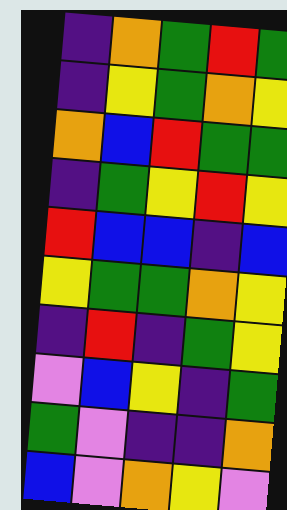[["indigo", "orange", "green", "red", "green"], ["indigo", "yellow", "green", "orange", "yellow"], ["orange", "blue", "red", "green", "green"], ["indigo", "green", "yellow", "red", "yellow"], ["red", "blue", "blue", "indigo", "blue"], ["yellow", "green", "green", "orange", "yellow"], ["indigo", "red", "indigo", "green", "yellow"], ["violet", "blue", "yellow", "indigo", "green"], ["green", "violet", "indigo", "indigo", "orange"], ["blue", "violet", "orange", "yellow", "violet"]]